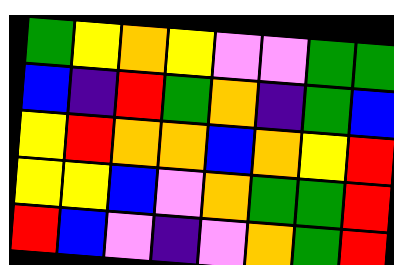[["green", "yellow", "orange", "yellow", "violet", "violet", "green", "green"], ["blue", "indigo", "red", "green", "orange", "indigo", "green", "blue"], ["yellow", "red", "orange", "orange", "blue", "orange", "yellow", "red"], ["yellow", "yellow", "blue", "violet", "orange", "green", "green", "red"], ["red", "blue", "violet", "indigo", "violet", "orange", "green", "red"]]